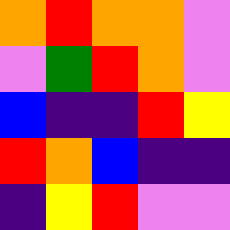[["orange", "red", "orange", "orange", "violet"], ["violet", "green", "red", "orange", "violet"], ["blue", "indigo", "indigo", "red", "yellow"], ["red", "orange", "blue", "indigo", "indigo"], ["indigo", "yellow", "red", "violet", "violet"]]